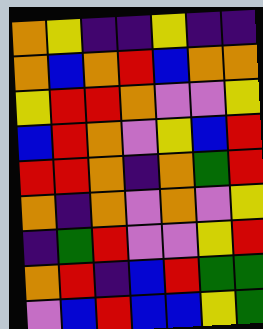[["orange", "yellow", "indigo", "indigo", "yellow", "indigo", "indigo"], ["orange", "blue", "orange", "red", "blue", "orange", "orange"], ["yellow", "red", "red", "orange", "violet", "violet", "yellow"], ["blue", "red", "orange", "violet", "yellow", "blue", "red"], ["red", "red", "orange", "indigo", "orange", "green", "red"], ["orange", "indigo", "orange", "violet", "orange", "violet", "yellow"], ["indigo", "green", "red", "violet", "violet", "yellow", "red"], ["orange", "red", "indigo", "blue", "red", "green", "green"], ["violet", "blue", "red", "blue", "blue", "yellow", "green"]]